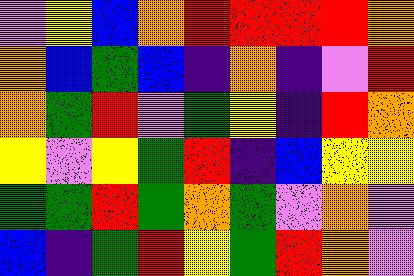[["violet", "yellow", "blue", "orange", "red", "red", "red", "red", "orange"], ["orange", "blue", "green", "blue", "indigo", "orange", "indigo", "violet", "red"], ["orange", "green", "red", "violet", "green", "yellow", "indigo", "red", "orange"], ["yellow", "violet", "yellow", "green", "red", "indigo", "blue", "yellow", "yellow"], ["green", "green", "red", "green", "orange", "green", "violet", "orange", "violet"], ["blue", "indigo", "green", "red", "yellow", "green", "red", "orange", "violet"]]